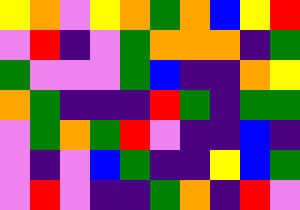[["yellow", "orange", "violet", "yellow", "orange", "green", "orange", "blue", "yellow", "red"], ["violet", "red", "indigo", "violet", "green", "orange", "orange", "orange", "indigo", "green"], ["green", "violet", "violet", "violet", "green", "blue", "indigo", "indigo", "orange", "yellow"], ["orange", "green", "indigo", "indigo", "indigo", "red", "green", "indigo", "green", "green"], ["violet", "green", "orange", "green", "red", "violet", "indigo", "indigo", "blue", "indigo"], ["violet", "indigo", "violet", "blue", "green", "indigo", "indigo", "yellow", "blue", "green"], ["violet", "red", "violet", "indigo", "indigo", "green", "orange", "indigo", "red", "violet"]]